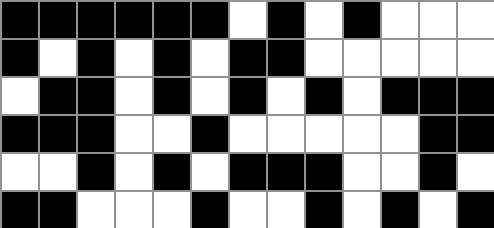[["black", "black", "black", "black", "black", "black", "white", "black", "white", "black", "white", "white", "white"], ["black", "white", "black", "white", "black", "white", "black", "black", "white", "white", "white", "white", "white"], ["white", "black", "black", "white", "black", "white", "black", "white", "black", "white", "black", "black", "black"], ["black", "black", "black", "white", "white", "black", "white", "white", "white", "white", "white", "black", "black"], ["white", "white", "black", "white", "black", "white", "black", "black", "black", "white", "white", "black", "white"], ["black", "black", "white", "white", "white", "black", "white", "white", "black", "white", "black", "white", "black"]]